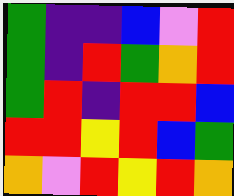[["green", "indigo", "indigo", "blue", "violet", "red"], ["green", "indigo", "red", "green", "orange", "red"], ["green", "red", "indigo", "red", "red", "blue"], ["red", "red", "yellow", "red", "blue", "green"], ["orange", "violet", "red", "yellow", "red", "orange"]]